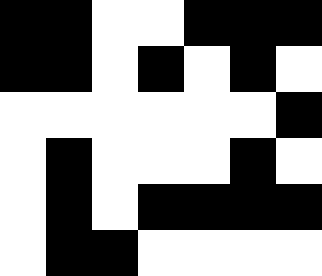[["black", "black", "white", "white", "black", "black", "black"], ["black", "black", "white", "black", "white", "black", "white"], ["white", "white", "white", "white", "white", "white", "black"], ["white", "black", "white", "white", "white", "black", "white"], ["white", "black", "white", "black", "black", "black", "black"], ["white", "black", "black", "white", "white", "white", "white"]]